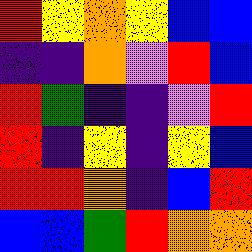[["red", "yellow", "orange", "yellow", "blue", "blue"], ["indigo", "indigo", "orange", "violet", "red", "blue"], ["red", "green", "indigo", "indigo", "violet", "red"], ["red", "indigo", "yellow", "indigo", "yellow", "blue"], ["red", "red", "orange", "indigo", "blue", "red"], ["blue", "blue", "green", "red", "orange", "orange"]]